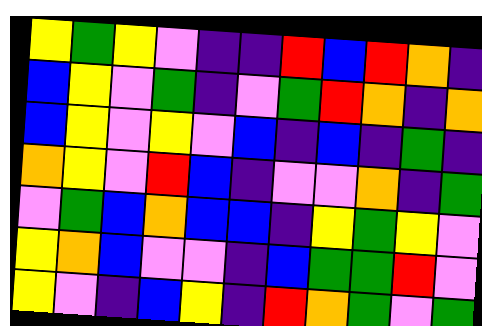[["yellow", "green", "yellow", "violet", "indigo", "indigo", "red", "blue", "red", "orange", "indigo"], ["blue", "yellow", "violet", "green", "indigo", "violet", "green", "red", "orange", "indigo", "orange"], ["blue", "yellow", "violet", "yellow", "violet", "blue", "indigo", "blue", "indigo", "green", "indigo"], ["orange", "yellow", "violet", "red", "blue", "indigo", "violet", "violet", "orange", "indigo", "green"], ["violet", "green", "blue", "orange", "blue", "blue", "indigo", "yellow", "green", "yellow", "violet"], ["yellow", "orange", "blue", "violet", "violet", "indigo", "blue", "green", "green", "red", "violet"], ["yellow", "violet", "indigo", "blue", "yellow", "indigo", "red", "orange", "green", "violet", "green"]]